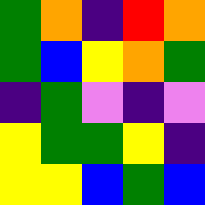[["green", "orange", "indigo", "red", "orange"], ["green", "blue", "yellow", "orange", "green"], ["indigo", "green", "violet", "indigo", "violet"], ["yellow", "green", "green", "yellow", "indigo"], ["yellow", "yellow", "blue", "green", "blue"]]